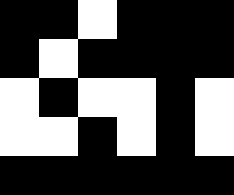[["black", "black", "white", "black", "black", "black"], ["black", "white", "black", "black", "black", "black"], ["white", "black", "white", "white", "black", "white"], ["white", "white", "black", "white", "black", "white"], ["black", "black", "black", "black", "black", "black"]]